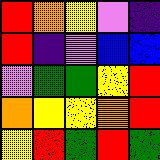[["red", "orange", "yellow", "violet", "indigo"], ["red", "indigo", "violet", "blue", "blue"], ["violet", "green", "green", "yellow", "red"], ["orange", "yellow", "yellow", "orange", "red"], ["yellow", "red", "green", "red", "green"]]